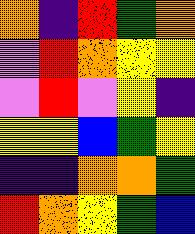[["orange", "indigo", "red", "green", "orange"], ["violet", "red", "orange", "yellow", "yellow"], ["violet", "red", "violet", "yellow", "indigo"], ["yellow", "yellow", "blue", "green", "yellow"], ["indigo", "indigo", "orange", "orange", "green"], ["red", "orange", "yellow", "green", "blue"]]